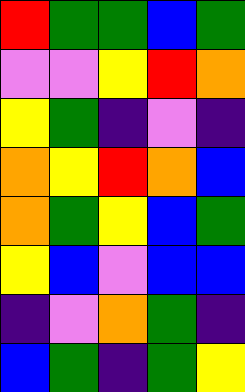[["red", "green", "green", "blue", "green"], ["violet", "violet", "yellow", "red", "orange"], ["yellow", "green", "indigo", "violet", "indigo"], ["orange", "yellow", "red", "orange", "blue"], ["orange", "green", "yellow", "blue", "green"], ["yellow", "blue", "violet", "blue", "blue"], ["indigo", "violet", "orange", "green", "indigo"], ["blue", "green", "indigo", "green", "yellow"]]